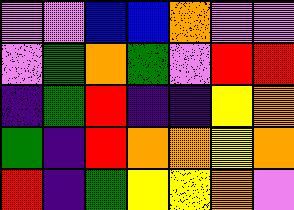[["violet", "violet", "blue", "blue", "orange", "violet", "violet"], ["violet", "green", "orange", "green", "violet", "red", "red"], ["indigo", "green", "red", "indigo", "indigo", "yellow", "orange"], ["green", "indigo", "red", "orange", "orange", "yellow", "orange"], ["red", "indigo", "green", "yellow", "yellow", "orange", "violet"]]